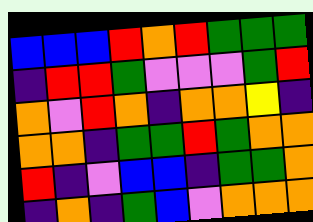[["blue", "blue", "blue", "red", "orange", "red", "green", "green", "green"], ["indigo", "red", "red", "green", "violet", "violet", "violet", "green", "red"], ["orange", "violet", "red", "orange", "indigo", "orange", "orange", "yellow", "indigo"], ["orange", "orange", "indigo", "green", "green", "red", "green", "orange", "orange"], ["red", "indigo", "violet", "blue", "blue", "indigo", "green", "green", "orange"], ["indigo", "orange", "indigo", "green", "blue", "violet", "orange", "orange", "orange"]]